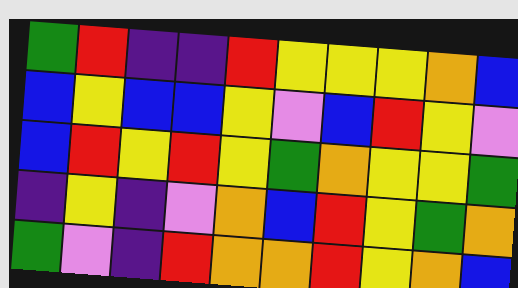[["green", "red", "indigo", "indigo", "red", "yellow", "yellow", "yellow", "orange", "blue"], ["blue", "yellow", "blue", "blue", "yellow", "violet", "blue", "red", "yellow", "violet"], ["blue", "red", "yellow", "red", "yellow", "green", "orange", "yellow", "yellow", "green"], ["indigo", "yellow", "indigo", "violet", "orange", "blue", "red", "yellow", "green", "orange"], ["green", "violet", "indigo", "red", "orange", "orange", "red", "yellow", "orange", "blue"]]